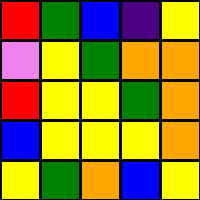[["red", "green", "blue", "indigo", "yellow"], ["violet", "yellow", "green", "orange", "orange"], ["red", "yellow", "yellow", "green", "orange"], ["blue", "yellow", "yellow", "yellow", "orange"], ["yellow", "green", "orange", "blue", "yellow"]]